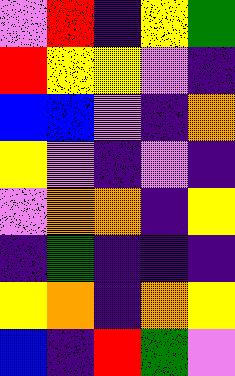[["violet", "red", "indigo", "yellow", "green"], ["red", "yellow", "yellow", "violet", "indigo"], ["blue", "blue", "violet", "indigo", "orange"], ["yellow", "violet", "indigo", "violet", "indigo"], ["violet", "orange", "orange", "indigo", "yellow"], ["indigo", "green", "indigo", "indigo", "indigo"], ["yellow", "orange", "indigo", "orange", "yellow"], ["blue", "indigo", "red", "green", "violet"]]